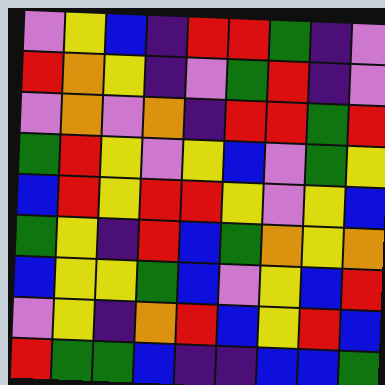[["violet", "yellow", "blue", "indigo", "red", "red", "green", "indigo", "violet"], ["red", "orange", "yellow", "indigo", "violet", "green", "red", "indigo", "violet"], ["violet", "orange", "violet", "orange", "indigo", "red", "red", "green", "red"], ["green", "red", "yellow", "violet", "yellow", "blue", "violet", "green", "yellow"], ["blue", "red", "yellow", "red", "red", "yellow", "violet", "yellow", "blue"], ["green", "yellow", "indigo", "red", "blue", "green", "orange", "yellow", "orange"], ["blue", "yellow", "yellow", "green", "blue", "violet", "yellow", "blue", "red"], ["violet", "yellow", "indigo", "orange", "red", "blue", "yellow", "red", "blue"], ["red", "green", "green", "blue", "indigo", "indigo", "blue", "blue", "green"]]